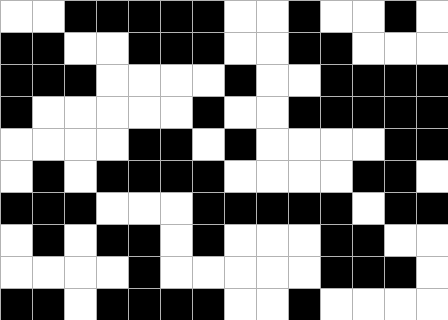[["white", "white", "black", "black", "black", "black", "black", "white", "white", "black", "white", "white", "black", "white"], ["black", "black", "white", "white", "black", "black", "black", "white", "white", "black", "black", "white", "white", "white"], ["black", "black", "black", "white", "white", "white", "white", "black", "white", "white", "black", "black", "black", "black"], ["black", "white", "white", "white", "white", "white", "black", "white", "white", "black", "black", "black", "black", "black"], ["white", "white", "white", "white", "black", "black", "white", "black", "white", "white", "white", "white", "black", "black"], ["white", "black", "white", "black", "black", "black", "black", "white", "white", "white", "white", "black", "black", "white"], ["black", "black", "black", "white", "white", "white", "black", "black", "black", "black", "black", "white", "black", "black"], ["white", "black", "white", "black", "black", "white", "black", "white", "white", "white", "black", "black", "white", "white"], ["white", "white", "white", "white", "black", "white", "white", "white", "white", "white", "black", "black", "black", "white"], ["black", "black", "white", "black", "black", "black", "black", "white", "white", "black", "white", "white", "white", "white"]]